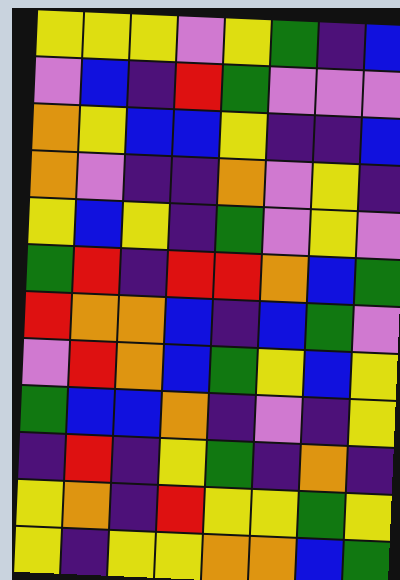[["yellow", "yellow", "yellow", "violet", "yellow", "green", "indigo", "blue"], ["violet", "blue", "indigo", "red", "green", "violet", "violet", "violet"], ["orange", "yellow", "blue", "blue", "yellow", "indigo", "indigo", "blue"], ["orange", "violet", "indigo", "indigo", "orange", "violet", "yellow", "indigo"], ["yellow", "blue", "yellow", "indigo", "green", "violet", "yellow", "violet"], ["green", "red", "indigo", "red", "red", "orange", "blue", "green"], ["red", "orange", "orange", "blue", "indigo", "blue", "green", "violet"], ["violet", "red", "orange", "blue", "green", "yellow", "blue", "yellow"], ["green", "blue", "blue", "orange", "indigo", "violet", "indigo", "yellow"], ["indigo", "red", "indigo", "yellow", "green", "indigo", "orange", "indigo"], ["yellow", "orange", "indigo", "red", "yellow", "yellow", "green", "yellow"], ["yellow", "indigo", "yellow", "yellow", "orange", "orange", "blue", "green"]]